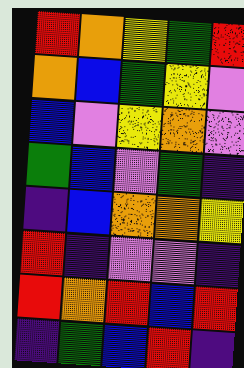[["red", "orange", "yellow", "green", "red"], ["orange", "blue", "green", "yellow", "violet"], ["blue", "violet", "yellow", "orange", "violet"], ["green", "blue", "violet", "green", "indigo"], ["indigo", "blue", "orange", "orange", "yellow"], ["red", "indigo", "violet", "violet", "indigo"], ["red", "orange", "red", "blue", "red"], ["indigo", "green", "blue", "red", "indigo"]]